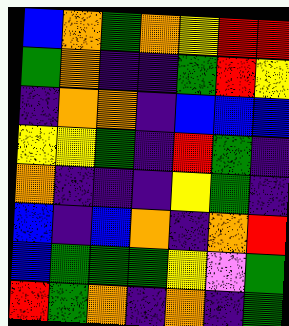[["blue", "orange", "green", "orange", "yellow", "red", "red"], ["green", "orange", "indigo", "indigo", "green", "red", "yellow"], ["indigo", "orange", "orange", "indigo", "blue", "blue", "blue"], ["yellow", "yellow", "green", "indigo", "red", "green", "indigo"], ["orange", "indigo", "indigo", "indigo", "yellow", "green", "indigo"], ["blue", "indigo", "blue", "orange", "indigo", "orange", "red"], ["blue", "green", "green", "green", "yellow", "violet", "green"], ["red", "green", "orange", "indigo", "orange", "indigo", "green"]]